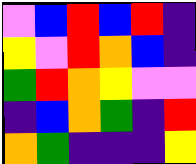[["violet", "blue", "red", "blue", "red", "indigo"], ["yellow", "violet", "red", "orange", "blue", "indigo"], ["green", "red", "orange", "yellow", "violet", "violet"], ["indigo", "blue", "orange", "green", "indigo", "red"], ["orange", "green", "indigo", "indigo", "indigo", "yellow"]]